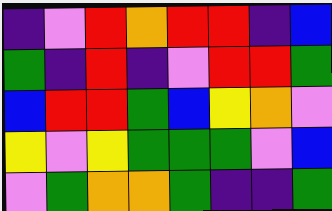[["indigo", "violet", "red", "orange", "red", "red", "indigo", "blue"], ["green", "indigo", "red", "indigo", "violet", "red", "red", "green"], ["blue", "red", "red", "green", "blue", "yellow", "orange", "violet"], ["yellow", "violet", "yellow", "green", "green", "green", "violet", "blue"], ["violet", "green", "orange", "orange", "green", "indigo", "indigo", "green"]]